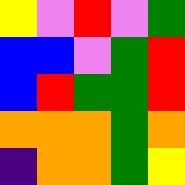[["yellow", "violet", "red", "violet", "green"], ["blue", "blue", "violet", "green", "red"], ["blue", "red", "green", "green", "red"], ["orange", "orange", "orange", "green", "orange"], ["indigo", "orange", "orange", "green", "yellow"]]